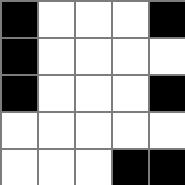[["black", "white", "white", "white", "black"], ["black", "white", "white", "white", "white"], ["black", "white", "white", "white", "black"], ["white", "white", "white", "white", "white"], ["white", "white", "white", "black", "black"]]